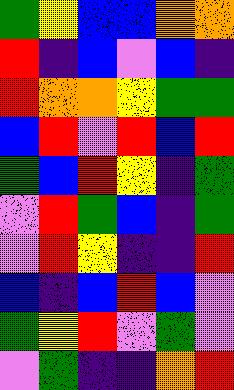[["green", "yellow", "blue", "blue", "orange", "orange"], ["red", "indigo", "blue", "violet", "blue", "indigo"], ["red", "orange", "orange", "yellow", "green", "green"], ["blue", "red", "violet", "red", "blue", "red"], ["green", "blue", "red", "yellow", "indigo", "green"], ["violet", "red", "green", "blue", "indigo", "green"], ["violet", "red", "yellow", "indigo", "indigo", "red"], ["blue", "indigo", "blue", "red", "blue", "violet"], ["green", "yellow", "red", "violet", "green", "violet"], ["violet", "green", "indigo", "indigo", "orange", "red"]]